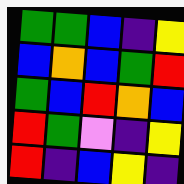[["green", "green", "blue", "indigo", "yellow"], ["blue", "orange", "blue", "green", "red"], ["green", "blue", "red", "orange", "blue"], ["red", "green", "violet", "indigo", "yellow"], ["red", "indigo", "blue", "yellow", "indigo"]]